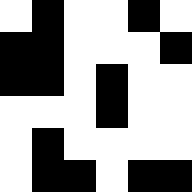[["white", "black", "white", "white", "black", "white"], ["black", "black", "white", "white", "white", "black"], ["black", "black", "white", "black", "white", "white"], ["white", "white", "white", "black", "white", "white"], ["white", "black", "white", "white", "white", "white"], ["white", "black", "black", "white", "black", "black"]]